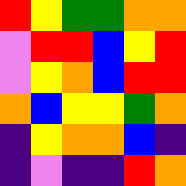[["red", "yellow", "green", "green", "orange", "orange"], ["violet", "red", "red", "blue", "yellow", "red"], ["violet", "yellow", "orange", "blue", "red", "red"], ["orange", "blue", "yellow", "yellow", "green", "orange"], ["indigo", "yellow", "orange", "orange", "blue", "indigo"], ["indigo", "violet", "indigo", "indigo", "red", "orange"]]